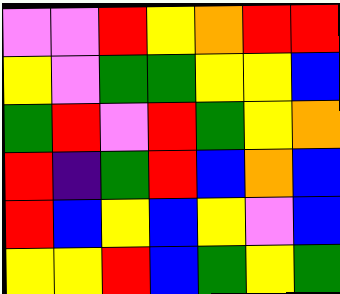[["violet", "violet", "red", "yellow", "orange", "red", "red"], ["yellow", "violet", "green", "green", "yellow", "yellow", "blue"], ["green", "red", "violet", "red", "green", "yellow", "orange"], ["red", "indigo", "green", "red", "blue", "orange", "blue"], ["red", "blue", "yellow", "blue", "yellow", "violet", "blue"], ["yellow", "yellow", "red", "blue", "green", "yellow", "green"]]